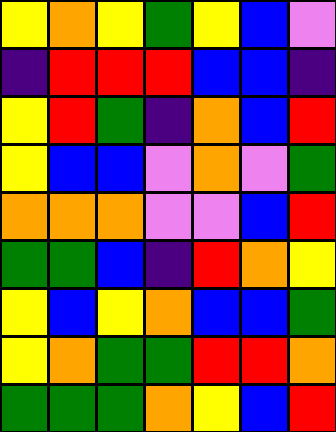[["yellow", "orange", "yellow", "green", "yellow", "blue", "violet"], ["indigo", "red", "red", "red", "blue", "blue", "indigo"], ["yellow", "red", "green", "indigo", "orange", "blue", "red"], ["yellow", "blue", "blue", "violet", "orange", "violet", "green"], ["orange", "orange", "orange", "violet", "violet", "blue", "red"], ["green", "green", "blue", "indigo", "red", "orange", "yellow"], ["yellow", "blue", "yellow", "orange", "blue", "blue", "green"], ["yellow", "orange", "green", "green", "red", "red", "orange"], ["green", "green", "green", "orange", "yellow", "blue", "red"]]